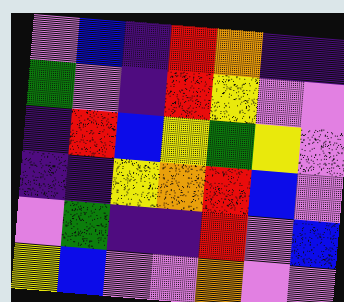[["violet", "blue", "indigo", "red", "orange", "indigo", "indigo"], ["green", "violet", "indigo", "red", "yellow", "violet", "violet"], ["indigo", "red", "blue", "yellow", "green", "yellow", "violet"], ["indigo", "indigo", "yellow", "orange", "red", "blue", "violet"], ["violet", "green", "indigo", "indigo", "red", "violet", "blue"], ["yellow", "blue", "violet", "violet", "orange", "violet", "violet"]]